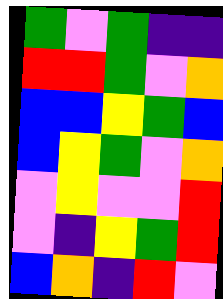[["green", "violet", "green", "indigo", "indigo"], ["red", "red", "green", "violet", "orange"], ["blue", "blue", "yellow", "green", "blue"], ["blue", "yellow", "green", "violet", "orange"], ["violet", "yellow", "violet", "violet", "red"], ["violet", "indigo", "yellow", "green", "red"], ["blue", "orange", "indigo", "red", "violet"]]